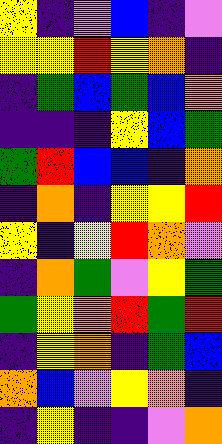[["yellow", "indigo", "violet", "blue", "indigo", "violet"], ["yellow", "yellow", "red", "yellow", "orange", "indigo"], ["indigo", "green", "blue", "green", "blue", "orange"], ["indigo", "indigo", "indigo", "yellow", "blue", "green"], ["green", "red", "blue", "blue", "indigo", "orange"], ["indigo", "orange", "indigo", "yellow", "yellow", "red"], ["yellow", "indigo", "yellow", "red", "orange", "violet"], ["indigo", "orange", "green", "violet", "yellow", "green"], ["green", "yellow", "orange", "red", "green", "red"], ["indigo", "yellow", "orange", "indigo", "green", "blue"], ["orange", "blue", "violet", "yellow", "orange", "indigo"], ["indigo", "yellow", "indigo", "indigo", "violet", "orange"]]